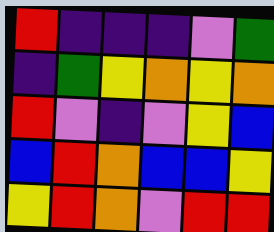[["red", "indigo", "indigo", "indigo", "violet", "green"], ["indigo", "green", "yellow", "orange", "yellow", "orange"], ["red", "violet", "indigo", "violet", "yellow", "blue"], ["blue", "red", "orange", "blue", "blue", "yellow"], ["yellow", "red", "orange", "violet", "red", "red"]]